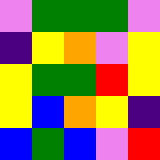[["violet", "green", "green", "green", "violet"], ["indigo", "yellow", "orange", "violet", "yellow"], ["yellow", "green", "green", "red", "yellow"], ["yellow", "blue", "orange", "yellow", "indigo"], ["blue", "green", "blue", "violet", "red"]]